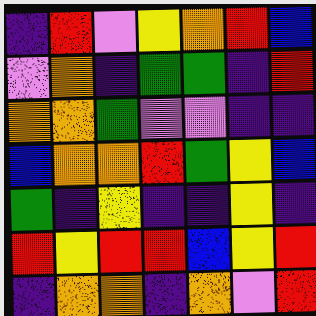[["indigo", "red", "violet", "yellow", "orange", "red", "blue"], ["violet", "orange", "indigo", "green", "green", "indigo", "red"], ["orange", "orange", "green", "violet", "violet", "indigo", "indigo"], ["blue", "orange", "orange", "red", "green", "yellow", "blue"], ["green", "indigo", "yellow", "indigo", "indigo", "yellow", "indigo"], ["red", "yellow", "red", "red", "blue", "yellow", "red"], ["indigo", "orange", "orange", "indigo", "orange", "violet", "red"]]